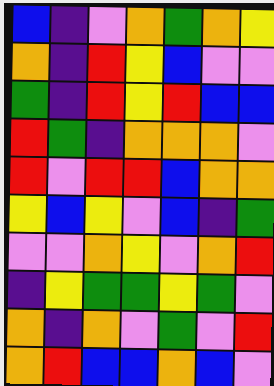[["blue", "indigo", "violet", "orange", "green", "orange", "yellow"], ["orange", "indigo", "red", "yellow", "blue", "violet", "violet"], ["green", "indigo", "red", "yellow", "red", "blue", "blue"], ["red", "green", "indigo", "orange", "orange", "orange", "violet"], ["red", "violet", "red", "red", "blue", "orange", "orange"], ["yellow", "blue", "yellow", "violet", "blue", "indigo", "green"], ["violet", "violet", "orange", "yellow", "violet", "orange", "red"], ["indigo", "yellow", "green", "green", "yellow", "green", "violet"], ["orange", "indigo", "orange", "violet", "green", "violet", "red"], ["orange", "red", "blue", "blue", "orange", "blue", "violet"]]